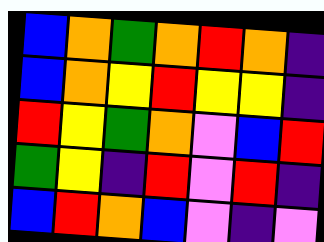[["blue", "orange", "green", "orange", "red", "orange", "indigo"], ["blue", "orange", "yellow", "red", "yellow", "yellow", "indigo"], ["red", "yellow", "green", "orange", "violet", "blue", "red"], ["green", "yellow", "indigo", "red", "violet", "red", "indigo"], ["blue", "red", "orange", "blue", "violet", "indigo", "violet"]]